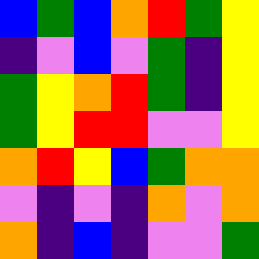[["blue", "green", "blue", "orange", "red", "green", "yellow"], ["indigo", "violet", "blue", "violet", "green", "indigo", "yellow"], ["green", "yellow", "orange", "red", "green", "indigo", "yellow"], ["green", "yellow", "red", "red", "violet", "violet", "yellow"], ["orange", "red", "yellow", "blue", "green", "orange", "orange"], ["violet", "indigo", "violet", "indigo", "orange", "violet", "orange"], ["orange", "indigo", "blue", "indigo", "violet", "violet", "green"]]